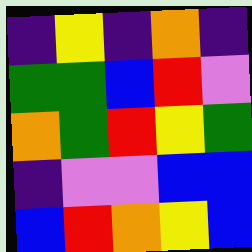[["indigo", "yellow", "indigo", "orange", "indigo"], ["green", "green", "blue", "red", "violet"], ["orange", "green", "red", "yellow", "green"], ["indigo", "violet", "violet", "blue", "blue"], ["blue", "red", "orange", "yellow", "blue"]]